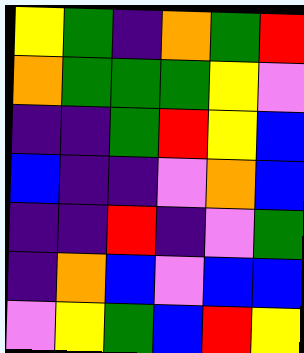[["yellow", "green", "indigo", "orange", "green", "red"], ["orange", "green", "green", "green", "yellow", "violet"], ["indigo", "indigo", "green", "red", "yellow", "blue"], ["blue", "indigo", "indigo", "violet", "orange", "blue"], ["indigo", "indigo", "red", "indigo", "violet", "green"], ["indigo", "orange", "blue", "violet", "blue", "blue"], ["violet", "yellow", "green", "blue", "red", "yellow"]]